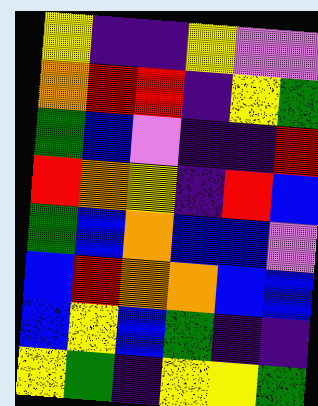[["yellow", "indigo", "indigo", "yellow", "violet", "violet"], ["orange", "red", "red", "indigo", "yellow", "green"], ["green", "blue", "violet", "indigo", "indigo", "red"], ["red", "orange", "yellow", "indigo", "red", "blue"], ["green", "blue", "orange", "blue", "blue", "violet"], ["blue", "red", "orange", "orange", "blue", "blue"], ["blue", "yellow", "blue", "green", "indigo", "indigo"], ["yellow", "green", "indigo", "yellow", "yellow", "green"]]